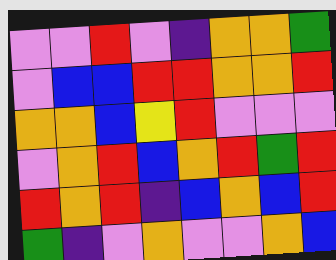[["violet", "violet", "red", "violet", "indigo", "orange", "orange", "green"], ["violet", "blue", "blue", "red", "red", "orange", "orange", "red"], ["orange", "orange", "blue", "yellow", "red", "violet", "violet", "violet"], ["violet", "orange", "red", "blue", "orange", "red", "green", "red"], ["red", "orange", "red", "indigo", "blue", "orange", "blue", "red"], ["green", "indigo", "violet", "orange", "violet", "violet", "orange", "blue"]]